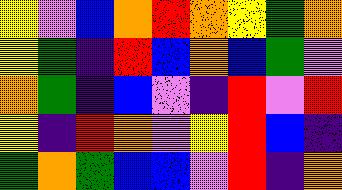[["yellow", "violet", "blue", "orange", "red", "orange", "yellow", "green", "orange"], ["yellow", "green", "indigo", "red", "blue", "orange", "blue", "green", "violet"], ["orange", "green", "indigo", "blue", "violet", "indigo", "red", "violet", "red"], ["yellow", "indigo", "red", "orange", "violet", "yellow", "red", "blue", "indigo"], ["green", "orange", "green", "blue", "blue", "violet", "red", "indigo", "orange"]]